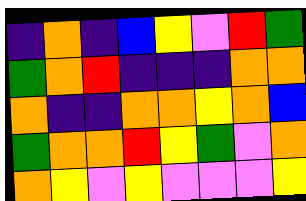[["indigo", "orange", "indigo", "blue", "yellow", "violet", "red", "green"], ["green", "orange", "red", "indigo", "indigo", "indigo", "orange", "orange"], ["orange", "indigo", "indigo", "orange", "orange", "yellow", "orange", "blue"], ["green", "orange", "orange", "red", "yellow", "green", "violet", "orange"], ["orange", "yellow", "violet", "yellow", "violet", "violet", "violet", "yellow"]]